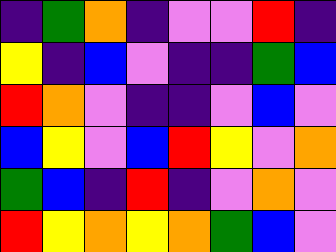[["indigo", "green", "orange", "indigo", "violet", "violet", "red", "indigo"], ["yellow", "indigo", "blue", "violet", "indigo", "indigo", "green", "blue"], ["red", "orange", "violet", "indigo", "indigo", "violet", "blue", "violet"], ["blue", "yellow", "violet", "blue", "red", "yellow", "violet", "orange"], ["green", "blue", "indigo", "red", "indigo", "violet", "orange", "violet"], ["red", "yellow", "orange", "yellow", "orange", "green", "blue", "violet"]]